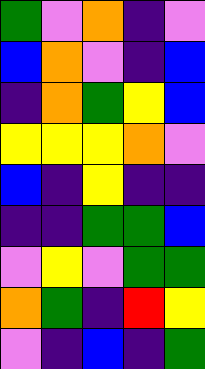[["green", "violet", "orange", "indigo", "violet"], ["blue", "orange", "violet", "indigo", "blue"], ["indigo", "orange", "green", "yellow", "blue"], ["yellow", "yellow", "yellow", "orange", "violet"], ["blue", "indigo", "yellow", "indigo", "indigo"], ["indigo", "indigo", "green", "green", "blue"], ["violet", "yellow", "violet", "green", "green"], ["orange", "green", "indigo", "red", "yellow"], ["violet", "indigo", "blue", "indigo", "green"]]